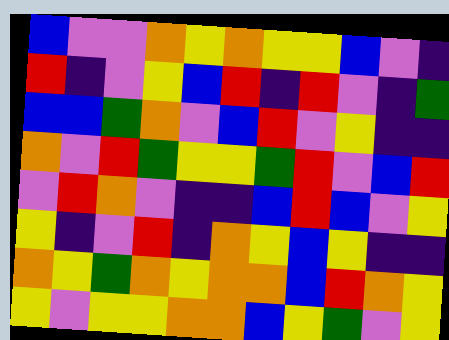[["blue", "violet", "violet", "orange", "yellow", "orange", "yellow", "yellow", "blue", "violet", "indigo"], ["red", "indigo", "violet", "yellow", "blue", "red", "indigo", "red", "violet", "indigo", "green"], ["blue", "blue", "green", "orange", "violet", "blue", "red", "violet", "yellow", "indigo", "indigo"], ["orange", "violet", "red", "green", "yellow", "yellow", "green", "red", "violet", "blue", "red"], ["violet", "red", "orange", "violet", "indigo", "indigo", "blue", "red", "blue", "violet", "yellow"], ["yellow", "indigo", "violet", "red", "indigo", "orange", "yellow", "blue", "yellow", "indigo", "indigo"], ["orange", "yellow", "green", "orange", "yellow", "orange", "orange", "blue", "red", "orange", "yellow"], ["yellow", "violet", "yellow", "yellow", "orange", "orange", "blue", "yellow", "green", "violet", "yellow"]]